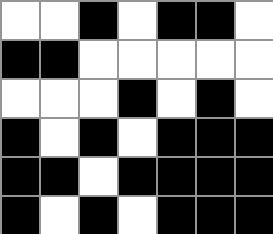[["white", "white", "black", "white", "black", "black", "white"], ["black", "black", "white", "white", "white", "white", "white"], ["white", "white", "white", "black", "white", "black", "white"], ["black", "white", "black", "white", "black", "black", "black"], ["black", "black", "white", "black", "black", "black", "black"], ["black", "white", "black", "white", "black", "black", "black"]]